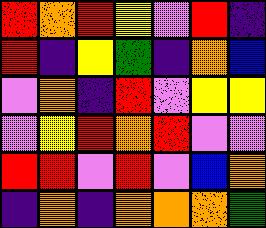[["red", "orange", "red", "yellow", "violet", "red", "indigo"], ["red", "indigo", "yellow", "green", "indigo", "orange", "blue"], ["violet", "orange", "indigo", "red", "violet", "yellow", "yellow"], ["violet", "yellow", "red", "orange", "red", "violet", "violet"], ["red", "red", "violet", "red", "violet", "blue", "orange"], ["indigo", "orange", "indigo", "orange", "orange", "orange", "green"]]